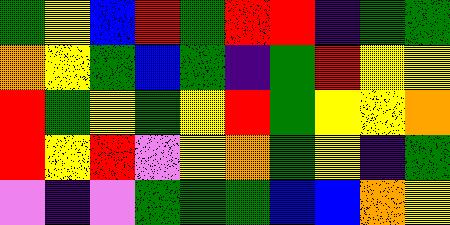[["green", "yellow", "blue", "red", "green", "red", "red", "indigo", "green", "green"], ["orange", "yellow", "green", "blue", "green", "indigo", "green", "red", "yellow", "yellow"], ["red", "green", "yellow", "green", "yellow", "red", "green", "yellow", "yellow", "orange"], ["red", "yellow", "red", "violet", "yellow", "orange", "green", "yellow", "indigo", "green"], ["violet", "indigo", "violet", "green", "green", "green", "blue", "blue", "orange", "yellow"]]